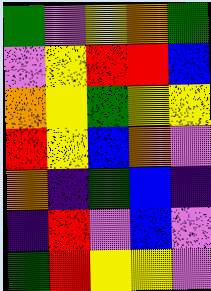[["green", "violet", "yellow", "orange", "green"], ["violet", "yellow", "red", "red", "blue"], ["orange", "yellow", "green", "yellow", "yellow"], ["red", "yellow", "blue", "orange", "violet"], ["orange", "indigo", "green", "blue", "indigo"], ["indigo", "red", "violet", "blue", "violet"], ["green", "red", "yellow", "yellow", "violet"]]